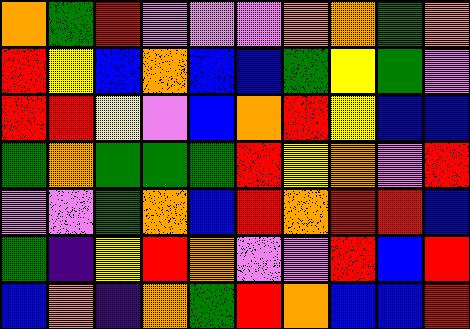[["orange", "green", "red", "violet", "violet", "violet", "orange", "orange", "green", "orange"], ["red", "yellow", "blue", "orange", "blue", "blue", "green", "yellow", "green", "violet"], ["red", "red", "yellow", "violet", "blue", "orange", "red", "yellow", "blue", "blue"], ["green", "orange", "green", "green", "green", "red", "yellow", "orange", "violet", "red"], ["violet", "violet", "green", "orange", "blue", "red", "orange", "red", "red", "blue"], ["green", "indigo", "yellow", "red", "orange", "violet", "violet", "red", "blue", "red"], ["blue", "orange", "indigo", "orange", "green", "red", "orange", "blue", "blue", "red"]]